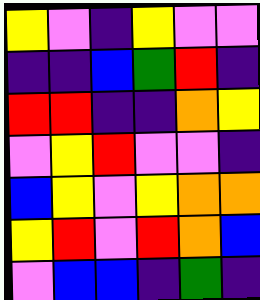[["yellow", "violet", "indigo", "yellow", "violet", "violet"], ["indigo", "indigo", "blue", "green", "red", "indigo"], ["red", "red", "indigo", "indigo", "orange", "yellow"], ["violet", "yellow", "red", "violet", "violet", "indigo"], ["blue", "yellow", "violet", "yellow", "orange", "orange"], ["yellow", "red", "violet", "red", "orange", "blue"], ["violet", "blue", "blue", "indigo", "green", "indigo"]]